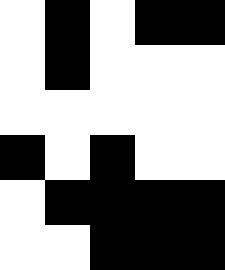[["white", "black", "white", "black", "black"], ["white", "black", "white", "white", "white"], ["white", "white", "white", "white", "white"], ["black", "white", "black", "white", "white"], ["white", "black", "black", "black", "black"], ["white", "white", "black", "black", "black"]]